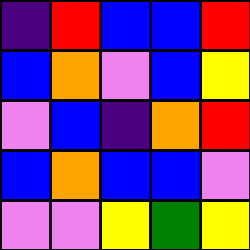[["indigo", "red", "blue", "blue", "red"], ["blue", "orange", "violet", "blue", "yellow"], ["violet", "blue", "indigo", "orange", "red"], ["blue", "orange", "blue", "blue", "violet"], ["violet", "violet", "yellow", "green", "yellow"]]